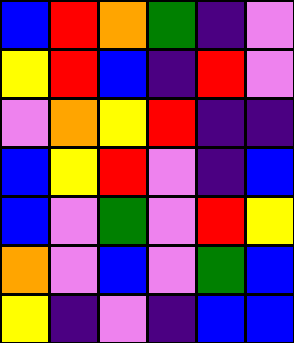[["blue", "red", "orange", "green", "indigo", "violet"], ["yellow", "red", "blue", "indigo", "red", "violet"], ["violet", "orange", "yellow", "red", "indigo", "indigo"], ["blue", "yellow", "red", "violet", "indigo", "blue"], ["blue", "violet", "green", "violet", "red", "yellow"], ["orange", "violet", "blue", "violet", "green", "blue"], ["yellow", "indigo", "violet", "indigo", "blue", "blue"]]